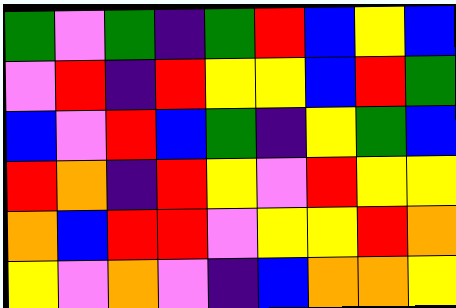[["green", "violet", "green", "indigo", "green", "red", "blue", "yellow", "blue"], ["violet", "red", "indigo", "red", "yellow", "yellow", "blue", "red", "green"], ["blue", "violet", "red", "blue", "green", "indigo", "yellow", "green", "blue"], ["red", "orange", "indigo", "red", "yellow", "violet", "red", "yellow", "yellow"], ["orange", "blue", "red", "red", "violet", "yellow", "yellow", "red", "orange"], ["yellow", "violet", "orange", "violet", "indigo", "blue", "orange", "orange", "yellow"]]